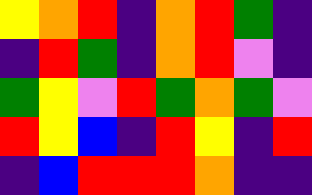[["yellow", "orange", "red", "indigo", "orange", "red", "green", "indigo"], ["indigo", "red", "green", "indigo", "orange", "red", "violet", "indigo"], ["green", "yellow", "violet", "red", "green", "orange", "green", "violet"], ["red", "yellow", "blue", "indigo", "red", "yellow", "indigo", "red"], ["indigo", "blue", "red", "red", "red", "orange", "indigo", "indigo"]]